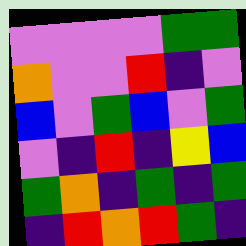[["violet", "violet", "violet", "violet", "green", "green"], ["orange", "violet", "violet", "red", "indigo", "violet"], ["blue", "violet", "green", "blue", "violet", "green"], ["violet", "indigo", "red", "indigo", "yellow", "blue"], ["green", "orange", "indigo", "green", "indigo", "green"], ["indigo", "red", "orange", "red", "green", "indigo"]]